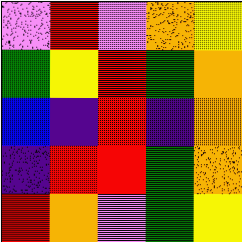[["violet", "red", "violet", "orange", "yellow"], ["green", "yellow", "red", "green", "orange"], ["blue", "indigo", "red", "indigo", "orange"], ["indigo", "red", "red", "green", "orange"], ["red", "orange", "violet", "green", "yellow"]]